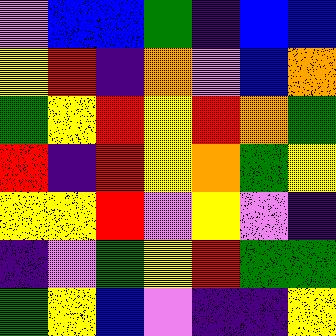[["violet", "blue", "blue", "green", "indigo", "blue", "blue"], ["yellow", "red", "indigo", "orange", "violet", "blue", "orange"], ["green", "yellow", "red", "yellow", "red", "orange", "green"], ["red", "indigo", "red", "yellow", "orange", "green", "yellow"], ["yellow", "yellow", "red", "violet", "yellow", "violet", "indigo"], ["indigo", "violet", "green", "yellow", "red", "green", "green"], ["green", "yellow", "blue", "violet", "indigo", "indigo", "yellow"]]